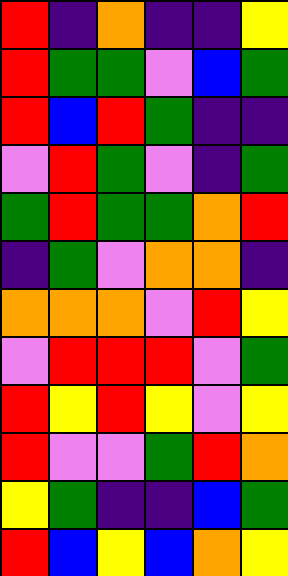[["red", "indigo", "orange", "indigo", "indigo", "yellow"], ["red", "green", "green", "violet", "blue", "green"], ["red", "blue", "red", "green", "indigo", "indigo"], ["violet", "red", "green", "violet", "indigo", "green"], ["green", "red", "green", "green", "orange", "red"], ["indigo", "green", "violet", "orange", "orange", "indigo"], ["orange", "orange", "orange", "violet", "red", "yellow"], ["violet", "red", "red", "red", "violet", "green"], ["red", "yellow", "red", "yellow", "violet", "yellow"], ["red", "violet", "violet", "green", "red", "orange"], ["yellow", "green", "indigo", "indigo", "blue", "green"], ["red", "blue", "yellow", "blue", "orange", "yellow"]]